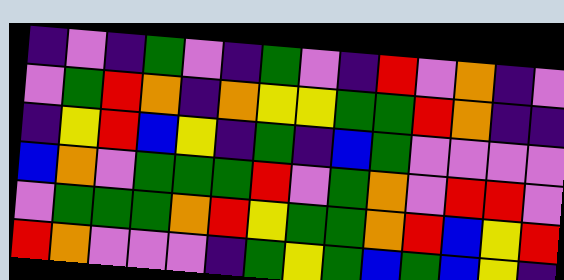[["indigo", "violet", "indigo", "green", "violet", "indigo", "green", "violet", "indigo", "red", "violet", "orange", "indigo", "violet"], ["violet", "green", "red", "orange", "indigo", "orange", "yellow", "yellow", "green", "green", "red", "orange", "indigo", "indigo"], ["indigo", "yellow", "red", "blue", "yellow", "indigo", "green", "indigo", "blue", "green", "violet", "violet", "violet", "violet"], ["blue", "orange", "violet", "green", "green", "green", "red", "violet", "green", "orange", "violet", "red", "red", "violet"], ["violet", "green", "green", "green", "orange", "red", "yellow", "green", "green", "orange", "red", "blue", "yellow", "red"], ["red", "orange", "violet", "violet", "violet", "indigo", "green", "yellow", "green", "blue", "green", "blue", "yellow", "indigo"]]